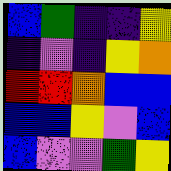[["blue", "green", "indigo", "indigo", "yellow"], ["indigo", "violet", "indigo", "yellow", "orange"], ["red", "red", "orange", "blue", "blue"], ["blue", "blue", "yellow", "violet", "blue"], ["blue", "violet", "violet", "green", "yellow"]]